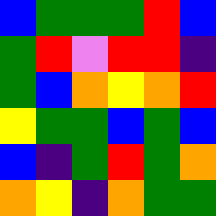[["blue", "green", "green", "green", "red", "blue"], ["green", "red", "violet", "red", "red", "indigo"], ["green", "blue", "orange", "yellow", "orange", "red"], ["yellow", "green", "green", "blue", "green", "blue"], ["blue", "indigo", "green", "red", "green", "orange"], ["orange", "yellow", "indigo", "orange", "green", "green"]]